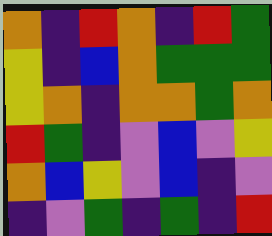[["orange", "indigo", "red", "orange", "indigo", "red", "green"], ["yellow", "indigo", "blue", "orange", "green", "green", "green"], ["yellow", "orange", "indigo", "orange", "orange", "green", "orange"], ["red", "green", "indigo", "violet", "blue", "violet", "yellow"], ["orange", "blue", "yellow", "violet", "blue", "indigo", "violet"], ["indigo", "violet", "green", "indigo", "green", "indigo", "red"]]